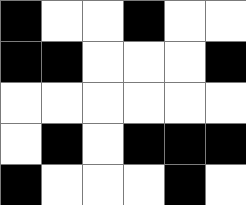[["black", "white", "white", "black", "white", "white"], ["black", "black", "white", "white", "white", "black"], ["white", "white", "white", "white", "white", "white"], ["white", "black", "white", "black", "black", "black"], ["black", "white", "white", "white", "black", "white"]]